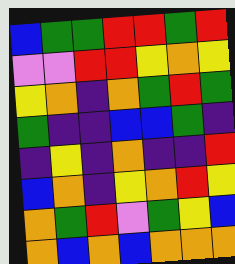[["blue", "green", "green", "red", "red", "green", "red"], ["violet", "violet", "red", "red", "yellow", "orange", "yellow"], ["yellow", "orange", "indigo", "orange", "green", "red", "green"], ["green", "indigo", "indigo", "blue", "blue", "green", "indigo"], ["indigo", "yellow", "indigo", "orange", "indigo", "indigo", "red"], ["blue", "orange", "indigo", "yellow", "orange", "red", "yellow"], ["orange", "green", "red", "violet", "green", "yellow", "blue"], ["orange", "blue", "orange", "blue", "orange", "orange", "orange"]]